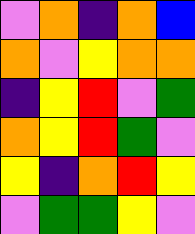[["violet", "orange", "indigo", "orange", "blue"], ["orange", "violet", "yellow", "orange", "orange"], ["indigo", "yellow", "red", "violet", "green"], ["orange", "yellow", "red", "green", "violet"], ["yellow", "indigo", "orange", "red", "yellow"], ["violet", "green", "green", "yellow", "violet"]]